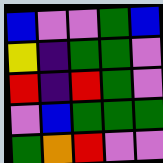[["blue", "violet", "violet", "green", "blue"], ["yellow", "indigo", "green", "green", "violet"], ["red", "indigo", "red", "green", "violet"], ["violet", "blue", "green", "green", "green"], ["green", "orange", "red", "violet", "violet"]]